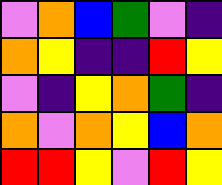[["violet", "orange", "blue", "green", "violet", "indigo"], ["orange", "yellow", "indigo", "indigo", "red", "yellow"], ["violet", "indigo", "yellow", "orange", "green", "indigo"], ["orange", "violet", "orange", "yellow", "blue", "orange"], ["red", "red", "yellow", "violet", "red", "yellow"]]